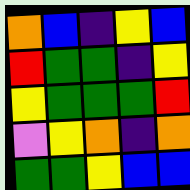[["orange", "blue", "indigo", "yellow", "blue"], ["red", "green", "green", "indigo", "yellow"], ["yellow", "green", "green", "green", "red"], ["violet", "yellow", "orange", "indigo", "orange"], ["green", "green", "yellow", "blue", "blue"]]